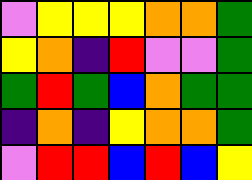[["violet", "yellow", "yellow", "yellow", "orange", "orange", "green"], ["yellow", "orange", "indigo", "red", "violet", "violet", "green"], ["green", "red", "green", "blue", "orange", "green", "green"], ["indigo", "orange", "indigo", "yellow", "orange", "orange", "green"], ["violet", "red", "red", "blue", "red", "blue", "yellow"]]